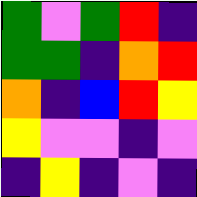[["green", "violet", "green", "red", "indigo"], ["green", "green", "indigo", "orange", "red"], ["orange", "indigo", "blue", "red", "yellow"], ["yellow", "violet", "violet", "indigo", "violet"], ["indigo", "yellow", "indigo", "violet", "indigo"]]